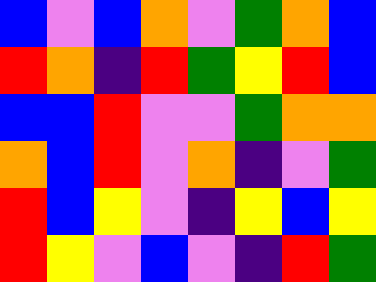[["blue", "violet", "blue", "orange", "violet", "green", "orange", "blue"], ["red", "orange", "indigo", "red", "green", "yellow", "red", "blue"], ["blue", "blue", "red", "violet", "violet", "green", "orange", "orange"], ["orange", "blue", "red", "violet", "orange", "indigo", "violet", "green"], ["red", "blue", "yellow", "violet", "indigo", "yellow", "blue", "yellow"], ["red", "yellow", "violet", "blue", "violet", "indigo", "red", "green"]]